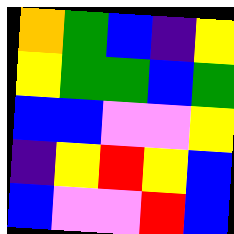[["orange", "green", "blue", "indigo", "yellow"], ["yellow", "green", "green", "blue", "green"], ["blue", "blue", "violet", "violet", "yellow"], ["indigo", "yellow", "red", "yellow", "blue"], ["blue", "violet", "violet", "red", "blue"]]